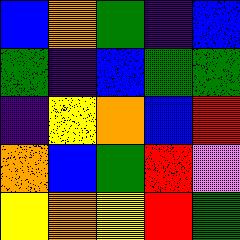[["blue", "orange", "green", "indigo", "blue"], ["green", "indigo", "blue", "green", "green"], ["indigo", "yellow", "orange", "blue", "red"], ["orange", "blue", "green", "red", "violet"], ["yellow", "orange", "yellow", "red", "green"]]